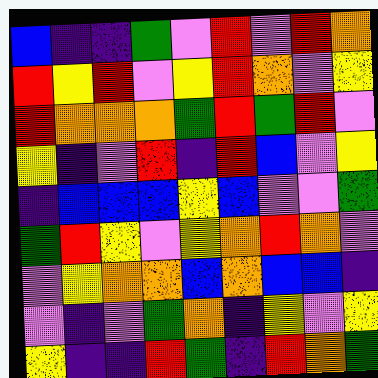[["blue", "indigo", "indigo", "green", "violet", "red", "violet", "red", "orange"], ["red", "yellow", "red", "violet", "yellow", "red", "orange", "violet", "yellow"], ["red", "orange", "orange", "orange", "green", "red", "green", "red", "violet"], ["yellow", "indigo", "violet", "red", "indigo", "red", "blue", "violet", "yellow"], ["indigo", "blue", "blue", "blue", "yellow", "blue", "violet", "violet", "green"], ["green", "red", "yellow", "violet", "yellow", "orange", "red", "orange", "violet"], ["violet", "yellow", "orange", "orange", "blue", "orange", "blue", "blue", "indigo"], ["violet", "indigo", "violet", "green", "orange", "indigo", "yellow", "violet", "yellow"], ["yellow", "indigo", "indigo", "red", "green", "indigo", "red", "orange", "green"]]